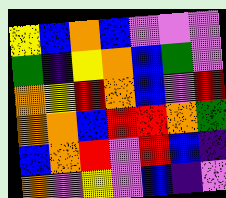[["yellow", "blue", "orange", "blue", "violet", "violet", "violet"], ["green", "indigo", "yellow", "orange", "blue", "green", "violet"], ["orange", "yellow", "red", "orange", "blue", "violet", "red"], ["orange", "orange", "blue", "red", "red", "orange", "green"], ["blue", "orange", "red", "violet", "red", "blue", "indigo"], ["orange", "violet", "yellow", "violet", "blue", "indigo", "violet"]]